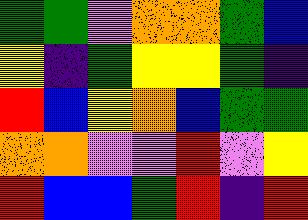[["green", "green", "violet", "orange", "orange", "green", "blue"], ["yellow", "indigo", "green", "yellow", "yellow", "green", "indigo"], ["red", "blue", "yellow", "orange", "blue", "green", "green"], ["orange", "orange", "violet", "violet", "red", "violet", "yellow"], ["red", "blue", "blue", "green", "red", "indigo", "red"]]